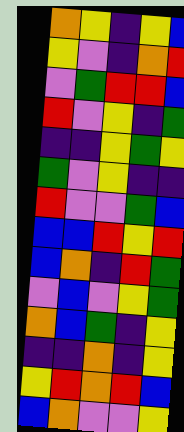[["orange", "yellow", "indigo", "yellow", "blue"], ["yellow", "violet", "indigo", "orange", "red"], ["violet", "green", "red", "red", "blue"], ["red", "violet", "yellow", "indigo", "green"], ["indigo", "indigo", "yellow", "green", "yellow"], ["green", "violet", "yellow", "indigo", "indigo"], ["red", "violet", "violet", "green", "blue"], ["blue", "blue", "red", "yellow", "red"], ["blue", "orange", "indigo", "red", "green"], ["violet", "blue", "violet", "yellow", "green"], ["orange", "blue", "green", "indigo", "yellow"], ["indigo", "indigo", "orange", "indigo", "yellow"], ["yellow", "red", "orange", "red", "blue"], ["blue", "orange", "violet", "violet", "yellow"]]